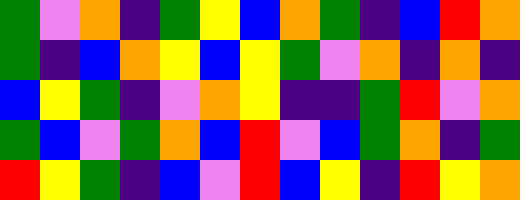[["green", "violet", "orange", "indigo", "green", "yellow", "blue", "orange", "green", "indigo", "blue", "red", "orange"], ["green", "indigo", "blue", "orange", "yellow", "blue", "yellow", "green", "violet", "orange", "indigo", "orange", "indigo"], ["blue", "yellow", "green", "indigo", "violet", "orange", "yellow", "indigo", "indigo", "green", "red", "violet", "orange"], ["green", "blue", "violet", "green", "orange", "blue", "red", "violet", "blue", "green", "orange", "indigo", "green"], ["red", "yellow", "green", "indigo", "blue", "violet", "red", "blue", "yellow", "indigo", "red", "yellow", "orange"]]